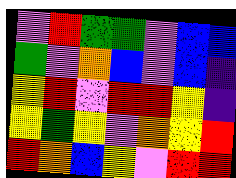[["violet", "red", "green", "green", "violet", "blue", "blue"], ["green", "violet", "orange", "blue", "violet", "blue", "indigo"], ["yellow", "red", "violet", "red", "red", "yellow", "indigo"], ["yellow", "green", "yellow", "violet", "orange", "yellow", "red"], ["red", "orange", "blue", "yellow", "violet", "red", "red"]]